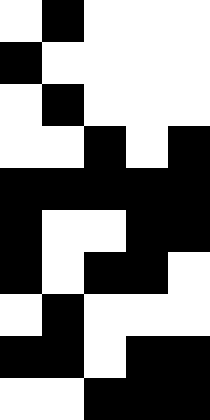[["white", "black", "white", "white", "white"], ["black", "white", "white", "white", "white"], ["white", "black", "white", "white", "white"], ["white", "white", "black", "white", "black"], ["black", "black", "black", "black", "black"], ["black", "white", "white", "black", "black"], ["black", "white", "black", "black", "white"], ["white", "black", "white", "white", "white"], ["black", "black", "white", "black", "black"], ["white", "white", "black", "black", "black"]]